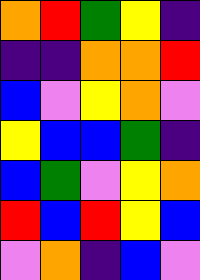[["orange", "red", "green", "yellow", "indigo"], ["indigo", "indigo", "orange", "orange", "red"], ["blue", "violet", "yellow", "orange", "violet"], ["yellow", "blue", "blue", "green", "indigo"], ["blue", "green", "violet", "yellow", "orange"], ["red", "blue", "red", "yellow", "blue"], ["violet", "orange", "indigo", "blue", "violet"]]